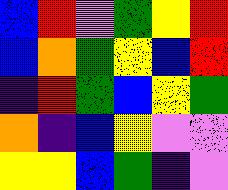[["blue", "red", "violet", "green", "yellow", "red"], ["blue", "orange", "green", "yellow", "blue", "red"], ["indigo", "red", "green", "blue", "yellow", "green"], ["orange", "indigo", "blue", "yellow", "violet", "violet"], ["yellow", "yellow", "blue", "green", "indigo", "violet"]]